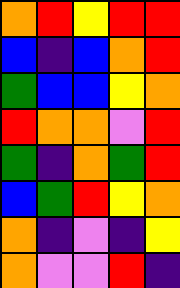[["orange", "red", "yellow", "red", "red"], ["blue", "indigo", "blue", "orange", "red"], ["green", "blue", "blue", "yellow", "orange"], ["red", "orange", "orange", "violet", "red"], ["green", "indigo", "orange", "green", "red"], ["blue", "green", "red", "yellow", "orange"], ["orange", "indigo", "violet", "indigo", "yellow"], ["orange", "violet", "violet", "red", "indigo"]]